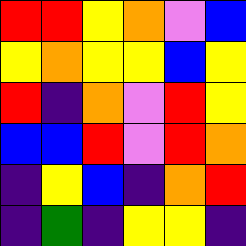[["red", "red", "yellow", "orange", "violet", "blue"], ["yellow", "orange", "yellow", "yellow", "blue", "yellow"], ["red", "indigo", "orange", "violet", "red", "yellow"], ["blue", "blue", "red", "violet", "red", "orange"], ["indigo", "yellow", "blue", "indigo", "orange", "red"], ["indigo", "green", "indigo", "yellow", "yellow", "indigo"]]